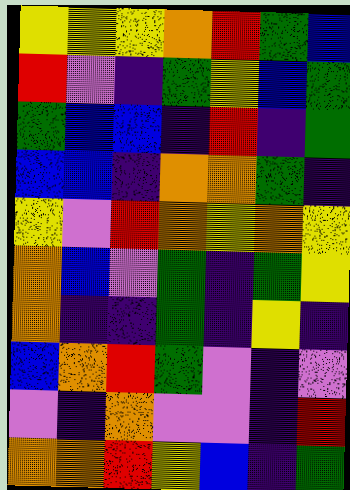[["yellow", "yellow", "yellow", "orange", "red", "green", "blue"], ["red", "violet", "indigo", "green", "yellow", "blue", "green"], ["green", "blue", "blue", "indigo", "red", "indigo", "green"], ["blue", "blue", "indigo", "orange", "orange", "green", "indigo"], ["yellow", "violet", "red", "orange", "yellow", "orange", "yellow"], ["orange", "blue", "violet", "green", "indigo", "green", "yellow"], ["orange", "indigo", "indigo", "green", "indigo", "yellow", "indigo"], ["blue", "orange", "red", "green", "violet", "indigo", "violet"], ["violet", "indigo", "orange", "violet", "violet", "indigo", "red"], ["orange", "orange", "red", "yellow", "blue", "indigo", "green"]]